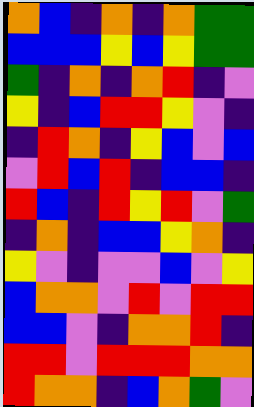[["orange", "blue", "indigo", "orange", "indigo", "orange", "green", "green"], ["blue", "blue", "blue", "yellow", "blue", "yellow", "green", "green"], ["green", "indigo", "orange", "indigo", "orange", "red", "indigo", "violet"], ["yellow", "indigo", "blue", "red", "red", "yellow", "violet", "indigo"], ["indigo", "red", "orange", "indigo", "yellow", "blue", "violet", "blue"], ["violet", "red", "blue", "red", "indigo", "blue", "blue", "indigo"], ["red", "blue", "indigo", "red", "yellow", "red", "violet", "green"], ["indigo", "orange", "indigo", "blue", "blue", "yellow", "orange", "indigo"], ["yellow", "violet", "indigo", "violet", "violet", "blue", "violet", "yellow"], ["blue", "orange", "orange", "violet", "red", "violet", "red", "red"], ["blue", "blue", "violet", "indigo", "orange", "orange", "red", "indigo"], ["red", "red", "violet", "red", "red", "red", "orange", "orange"], ["red", "orange", "orange", "indigo", "blue", "orange", "green", "violet"]]